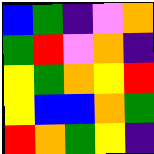[["blue", "green", "indigo", "violet", "orange"], ["green", "red", "violet", "orange", "indigo"], ["yellow", "green", "orange", "yellow", "red"], ["yellow", "blue", "blue", "orange", "green"], ["red", "orange", "green", "yellow", "indigo"]]